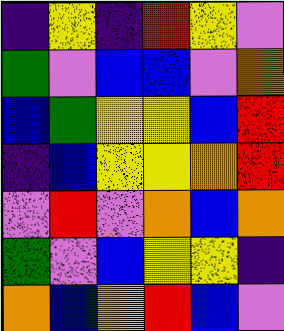[["indigo", "yellow", "indigo", "red", "yellow", "violet"], ["green", "violet", "blue", "blue", "violet", "orange"], ["blue", "green", "yellow", "yellow", "blue", "red"], ["indigo", "blue", "yellow", "yellow", "orange", "red"], ["violet", "red", "violet", "orange", "blue", "orange"], ["green", "violet", "blue", "yellow", "yellow", "indigo"], ["orange", "blue", "yellow", "red", "blue", "violet"]]